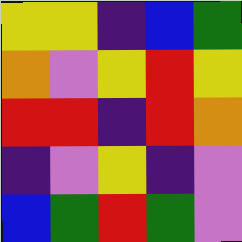[["yellow", "yellow", "indigo", "blue", "green"], ["orange", "violet", "yellow", "red", "yellow"], ["red", "red", "indigo", "red", "orange"], ["indigo", "violet", "yellow", "indigo", "violet"], ["blue", "green", "red", "green", "violet"]]